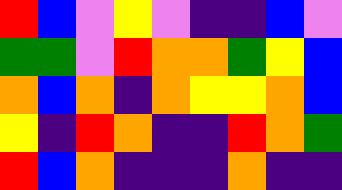[["red", "blue", "violet", "yellow", "violet", "indigo", "indigo", "blue", "violet"], ["green", "green", "violet", "red", "orange", "orange", "green", "yellow", "blue"], ["orange", "blue", "orange", "indigo", "orange", "yellow", "yellow", "orange", "blue"], ["yellow", "indigo", "red", "orange", "indigo", "indigo", "red", "orange", "green"], ["red", "blue", "orange", "indigo", "indigo", "indigo", "orange", "indigo", "indigo"]]